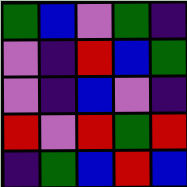[["green", "blue", "violet", "green", "indigo"], ["violet", "indigo", "red", "blue", "green"], ["violet", "indigo", "blue", "violet", "indigo"], ["red", "violet", "red", "green", "red"], ["indigo", "green", "blue", "red", "blue"]]